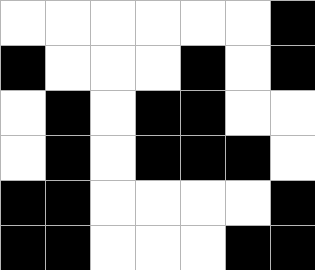[["white", "white", "white", "white", "white", "white", "black"], ["black", "white", "white", "white", "black", "white", "black"], ["white", "black", "white", "black", "black", "white", "white"], ["white", "black", "white", "black", "black", "black", "white"], ["black", "black", "white", "white", "white", "white", "black"], ["black", "black", "white", "white", "white", "black", "black"]]